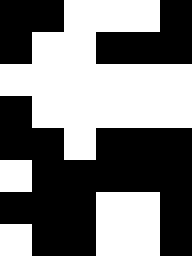[["black", "black", "white", "white", "white", "black"], ["black", "white", "white", "black", "black", "black"], ["white", "white", "white", "white", "white", "white"], ["black", "white", "white", "white", "white", "white"], ["black", "black", "white", "black", "black", "black"], ["white", "black", "black", "black", "black", "black"], ["black", "black", "black", "white", "white", "black"], ["white", "black", "black", "white", "white", "black"]]